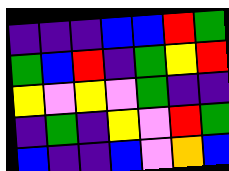[["indigo", "indigo", "indigo", "blue", "blue", "red", "green"], ["green", "blue", "red", "indigo", "green", "yellow", "red"], ["yellow", "violet", "yellow", "violet", "green", "indigo", "indigo"], ["indigo", "green", "indigo", "yellow", "violet", "red", "green"], ["blue", "indigo", "indigo", "blue", "violet", "orange", "blue"]]